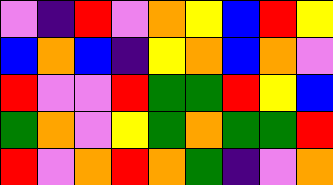[["violet", "indigo", "red", "violet", "orange", "yellow", "blue", "red", "yellow"], ["blue", "orange", "blue", "indigo", "yellow", "orange", "blue", "orange", "violet"], ["red", "violet", "violet", "red", "green", "green", "red", "yellow", "blue"], ["green", "orange", "violet", "yellow", "green", "orange", "green", "green", "red"], ["red", "violet", "orange", "red", "orange", "green", "indigo", "violet", "orange"]]